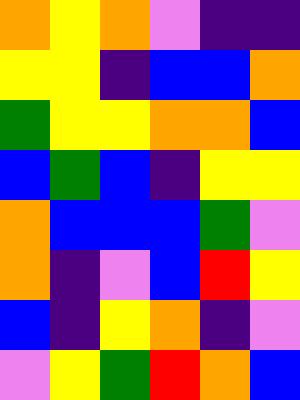[["orange", "yellow", "orange", "violet", "indigo", "indigo"], ["yellow", "yellow", "indigo", "blue", "blue", "orange"], ["green", "yellow", "yellow", "orange", "orange", "blue"], ["blue", "green", "blue", "indigo", "yellow", "yellow"], ["orange", "blue", "blue", "blue", "green", "violet"], ["orange", "indigo", "violet", "blue", "red", "yellow"], ["blue", "indigo", "yellow", "orange", "indigo", "violet"], ["violet", "yellow", "green", "red", "orange", "blue"]]